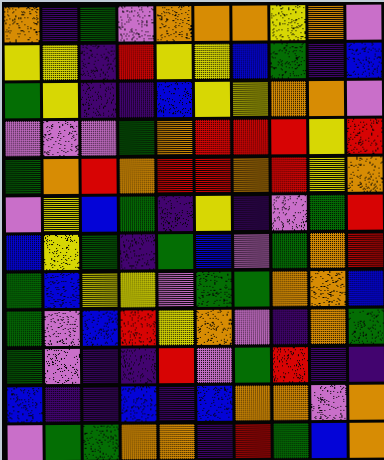[["orange", "indigo", "green", "violet", "orange", "orange", "orange", "yellow", "orange", "violet"], ["yellow", "yellow", "indigo", "red", "yellow", "yellow", "blue", "green", "indigo", "blue"], ["green", "yellow", "indigo", "indigo", "blue", "yellow", "yellow", "orange", "orange", "violet"], ["violet", "violet", "violet", "green", "orange", "red", "red", "red", "yellow", "red"], ["green", "orange", "red", "orange", "red", "red", "orange", "red", "yellow", "orange"], ["violet", "yellow", "blue", "green", "indigo", "yellow", "indigo", "violet", "green", "red"], ["blue", "yellow", "green", "indigo", "green", "blue", "violet", "green", "orange", "red"], ["green", "blue", "yellow", "yellow", "violet", "green", "green", "orange", "orange", "blue"], ["green", "violet", "blue", "red", "yellow", "orange", "violet", "indigo", "orange", "green"], ["green", "violet", "indigo", "indigo", "red", "violet", "green", "red", "indigo", "indigo"], ["blue", "indigo", "indigo", "blue", "indigo", "blue", "orange", "orange", "violet", "orange"], ["violet", "green", "green", "orange", "orange", "indigo", "red", "green", "blue", "orange"]]